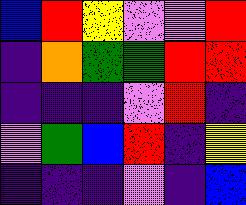[["blue", "red", "yellow", "violet", "violet", "red"], ["indigo", "orange", "green", "green", "red", "red"], ["indigo", "indigo", "indigo", "violet", "red", "indigo"], ["violet", "green", "blue", "red", "indigo", "yellow"], ["indigo", "indigo", "indigo", "violet", "indigo", "blue"]]